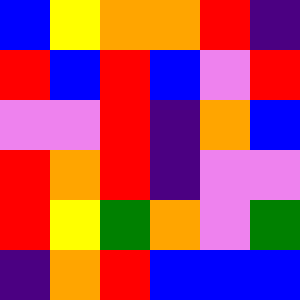[["blue", "yellow", "orange", "orange", "red", "indigo"], ["red", "blue", "red", "blue", "violet", "red"], ["violet", "violet", "red", "indigo", "orange", "blue"], ["red", "orange", "red", "indigo", "violet", "violet"], ["red", "yellow", "green", "orange", "violet", "green"], ["indigo", "orange", "red", "blue", "blue", "blue"]]